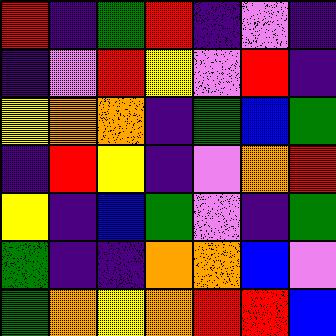[["red", "indigo", "green", "red", "indigo", "violet", "indigo"], ["indigo", "violet", "red", "yellow", "violet", "red", "indigo"], ["yellow", "orange", "orange", "indigo", "green", "blue", "green"], ["indigo", "red", "yellow", "indigo", "violet", "orange", "red"], ["yellow", "indigo", "blue", "green", "violet", "indigo", "green"], ["green", "indigo", "indigo", "orange", "orange", "blue", "violet"], ["green", "orange", "yellow", "orange", "red", "red", "blue"]]